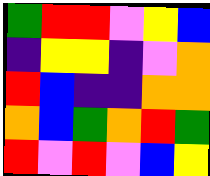[["green", "red", "red", "violet", "yellow", "blue"], ["indigo", "yellow", "yellow", "indigo", "violet", "orange"], ["red", "blue", "indigo", "indigo", "orange", "orange"], ["orange", "blue", "green", "orange", "red", "green"], ["red", "violet", "red", "violet", "blue", "yellow"]]